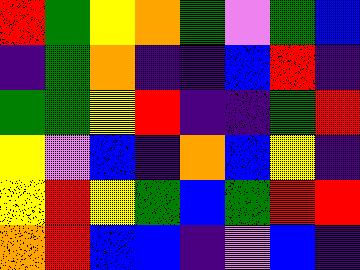[["red", "green", "yellow", "orange", "green", "violet", "green", "blue"], ["indigo", "green", "orange", "indigo", "indigo", "blue", "red", "indigo"], ["green", "green", "yellow", "red", "indigo", "indigo", "green", "red"], ["yellow", "violet", "blue", "indigo", "orange", "blue", "yellow", "indigo"], ["yellow", "red", "yellow", "green", "blue", "green", "red", "red"], ["orange", "red", "blue", "blue", "indigo", "violet", "blue", "indigo"]]